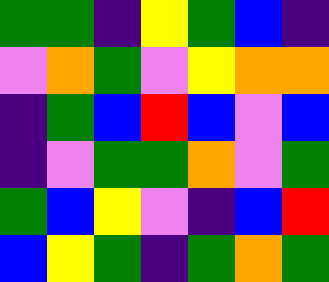[["green", "green", "indigo", "yellow", "green", "blue", "indigo"], ["violet", "orange", "green", "violet", "yellow", "orange", "orange"], ["indigo", "green", "blue", "red", "blue", "violet", "blue"], ["indigo", "violet", "green", "green", "orange", "violet", "green"], ["green", "blue", "yellow", "violet", "indigo", "blue", "red"], ["blue", "yellow", "green", "indigo", "green", "orange", "green"]]